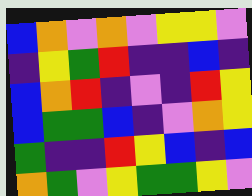[["blue", "orange", "violet", "orange", "violet", "yellow", "yellow", "violet"], ["indigo", "yellow", "green", "red", "indigo", "indigo", "blue", "indigo"], ["blue", "orange", "red", "indigo", "violet", "indigo", "red", "yellow"], ["blue", "green", "green", "blue", "indigo", "violet", "orange", "yellow"], ["green", "indigo", "indigo", "red", "yellow", "blue", "indigo", "blue"], ["orange", "green", "violet", "yellow", "green", "green", "yellow", "violet"]]